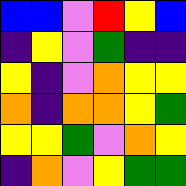[["blue", "blue", "violet", "red", "yellow", "blue"], ["indigo", "yellow", "violet", "green", "indigo", "indigo"], ["yellow", "indigo", "violet", "orange", "yellow", "yellow"], ["orange", "indigo", "orange", "orange", "yellow", "green"], ["yellow", "yellow", "green", "violet", "orange", "yellow"], ["indigo", "orange", "violet", "yellow", "green", "green"]]